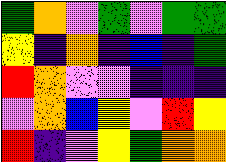[["green", "orange", "violet", "green", "violet", "green", "green"], ["yellow", "indigo", "orange", "indigo", "blue", "indigo", "green"], ["red", "orange", "violet", "violet", "indigo", "indigo", "indigo"], ["violet", "orange", "blue", "yellow", "violet", "red", "yellow"], ["red", "indigo", "violet", "yellow", "green", "orange", "orange"]]